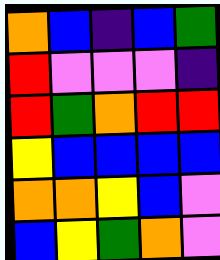[["orange", "blue", "indigo", "blue", "green"], ["red", "violet", "violet", "violet", "indigo"], ["red", "green", "orange", "red", "red"], ["yellow", "blue", "blue", "blue", "blue"], ["orange", "orange", "yellow", "blue", "violet"], ["blue", "yellow", "green", "orange", "violet"]]